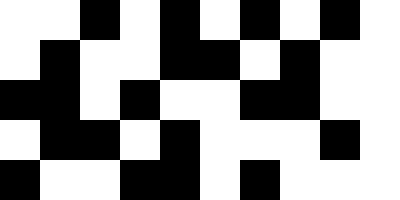[["white", "white", "black", "white", "black", "white", "black", "white", "black", "white"], ["white", "black", "white", "white", "black", "black", "white", "black", "white", "white"], ["black", "black", "white", "black", "white", "white", "black", "black", "white", "white"], ["white", "black", "black", "white", "black", "white", "white", "white", "black", "white"], ["black", "white", "white", "black", "black", "white", "black", "white", "white", "white"]]